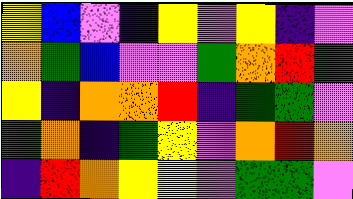[["yellow", "blue", "violet", "indigo", "yellow", "violet", "yellow", "indigo", "violet"], ["orange", "green", "blue", "violet", "violet", "green", "orange", "red", "green"], ["yellow", "indigo", "orange", "orange", "red", "indigo", "green", "green", "violet"], ["green", "orange", "indigo", "green", "yellow", "violet", "orange", "red", "orange"], ["indigo", "red", "orange", "yellow", "yellow", "violet", "green", "green", "violet"]]